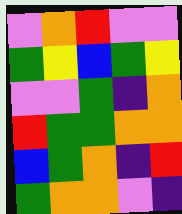[["violet", "orange", "red", "violet", "violet"], ["green", "yellow", "blue", "green", "yellow"], ["violet", "violet", "green", "indigo", "orange"], ["red", "green", "green", "orange", "orange"], ["blue", "green", "orange", "indigo", "red"], ["green", "orange", "orange", "violet", "indigo"]]